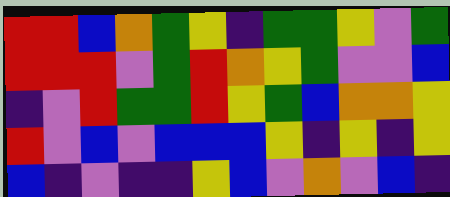[["red", "red", "blue", "orange", "green", "yellow", "indigo", "green", "green", "yellow", "violet", "green"], ["red", "red", "red", "violet", "green", "red", "orange", "yellow", "green", "violet", "violet", "blue"], ["indigo", "violet", "red", "green", "green", "red", "yellow", "green", "blue", "orange", "orange", "yellow"], ["red", "violet", "blue", "violet", "blue", "blue", "blue", "yellow", "indigo", "yellow", "indigo", "yellow"], ["blue", "indigo", "violet", "indigo", "indigo", "yellow", "blue", "violet", "orange", "violet", "blue", "indigo"]]